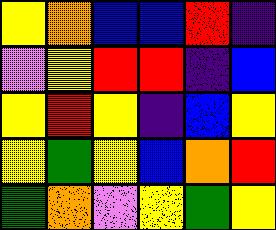[["yellow", "orange", "blue", "blue", "red", "indigo"], ["violet", "yellow", "red", "red", "indigo", "blue"], ["yellow", "red", "yellow", "indigo", "blue", "yellow"], ["yellow", "green", "yellow", "blue", "orange", "red"], ["green", "orange", "violet", "yellow", "green", "yellow"]]